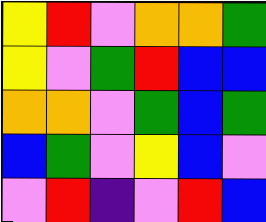[["yellow", "red", "violet", "orange", "orange", "green"], ["yellow", "violet", "green", "red", "blue", "blue"], ["orange", "orange", "violet", "green", "blue", "green"], ["blue", "green", "violet", "yellow", "blue", "violet"], ["violet", "red", "indigo", "violet", "red", "blue"]]